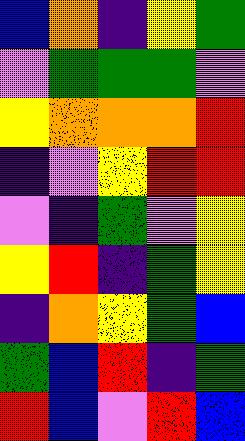[["blue", "orange", "indigo", "yellow", "green"], ["violet", "green", "green", "green", "violet"], ["yellow", "orange", "orange", "orange", "red"], ["indigo", "violet", "yellow", "red", "red"], ["violet", "indigo", "green", "violet", "yellow"], ["yellow", "red", "indigo", "green", "yellow"], ["indigo", "orange", "yellow", "green", "blue"], ["green", "blue", "red", "indigo", "green"], ["red", "blue", "violet", "red", "blue"]]